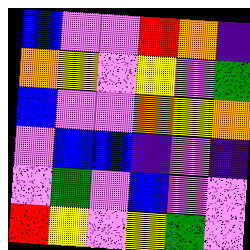[["blue", "violet", "violet", "red", "orange", "indigo"], ["orange", "yellow", "violet", "yellow", "violet", "green"], ["blue", "violet", "violet", "orange", "yellow", "orange"], ["violet", "blue", "blue", "indigo", "violet", "indigo"], ["violet", "green", "violet", "blue", "violet", "violet"], ["red", "yellow", "violet", "yellow", "green", "violet"]]